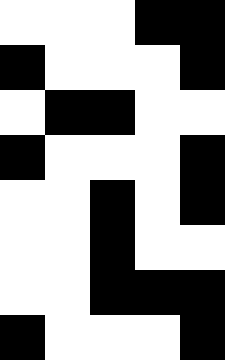[["white", "white", "white", "black", "black"], ["black", "white", "white", "white", "black"], ["white", "black", "black", "white", "white"], ["black", "white", "white", "white", "black"], ["white", "white", "black", "white", "black"], ["white", "white", "black", "white", "white"], ["white", "white", "black", "black", "black"], ["black", "white", "white", "white", "black"]]